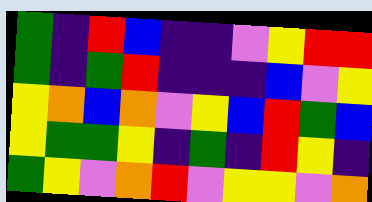[["green", "indigo", "red", "blue", "indigo", "indigo", "violet", "yellow", "red", "red"], ["green", "indigo", "green", "red", "indigo", "indigo", "indigo", "blue", "violet", "yellow"], ["yellow", "orange", "blue", "orange", "violet", "yellow", "blue", "red", "green", "blue"], ["yellow", "green", "green", "yellow", "indigo", "green", "indigo", "red", "yellow", "indigo"], ["green", "yellow", "violet", "orange", "red", "violet", "yellow", "yellow", "violet", "orange"]]